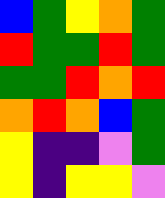[["blue", "green", "yellow", "orange", "green"], ["red", "green", "green", "red", "green"], ["green", "green", "red", "orange", "red"], ["orange", "red", "orange", "blue", "green"], ["yellow", "indigo", "indigo", "violet", "green"], ["yellow", "indigo", "yellow", "yellow", "violet"]]